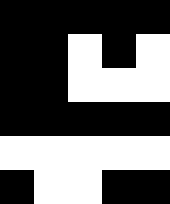[["black", "black", "black", "black", "black"], ["black", "black", "white", "black", "white"], ["black", "black", "white", "white", "white"], ["black", "black", "black", "black", "black"], ["white", "white", "white", "white", "white"], ["black", "white", "white", "black", "black"]]